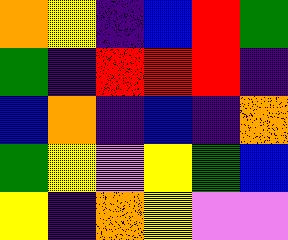[["orange", "yellow", "indigo", "blue", "red", "green"], ["green", "indigo", "red", "red", "red", "indigo"], ["blue", "orange", "indigo", "blue", "indigo", "orange"], ["green", "yellow", "violet", "yellow", "green", "blue"], ["yellow", "indigo", "orange", "yellow", "violet", "violet"]]